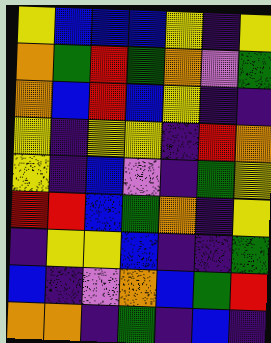[["yellow", "blue", "blue", "blue", "yellow", "indigo", "yellow"], ["orange", "green", "red", "green", "orange", "violet", "green"], ["orange", "blue", "red", "blue", "yellow", "indigo", "indigo"], ["yellow", "indigo", "yellow", "yellow", "indigo", "red", "orange"], ["yellow", "indigo", "blue", "violet", "indigo", "green", "yellow"], ["red", "red", "blue", "green", "orange", "indigo", "yellow"], ["indigo", "yellow", "yellow", "blue", "indigo", "indigo", "green"], ["blue", "indigo", "violet", "orange", "blue", "green", "red"], ["orange", "orange", "indigo", "green", "indigo", "blue", "indigo"]]